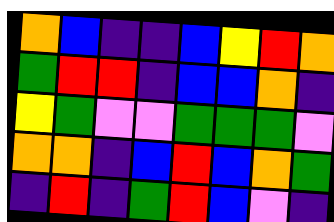[["orange", "blue", "indigo", "indigo", "blue", "yellow", "red", "orange"], ["green", "red", "red", "indigo", "blue", "blue", "orange", "indigo"], ["yellow", "green", "violet", "violet", "green", "green", "green", "violet"], ["orange", "orange", "indigo", "blue", "red", "blue", "orange", "green"], ["indigo", "red", "indigo", "green", "red", "blue", "violet", "indigo"]]